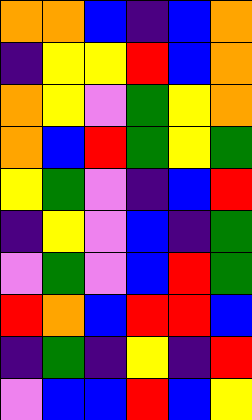[["orange", "orange", "blue", "indigo", "blue", "orange"], ["indigo", "yellow", "yellow", "red", "blue", "orange"], ["orange", "yellow", "violet", "green", "yellow", "orange"], ["orange", "blue", "red", "green", "yellow", "green"], ["yellow", "green", "violet", "indigo", "blue", "red"], ["indigo", "yellow", "violet", "blue", "indigo", "green"], ["violet", "green", "violet", "blue", "red", "green"], ["red", "orange", "blue", "red", "red", "blue"], ["indigo", "green", "indigo", "yellow", "indigo", "red"], ["violet", "blue", "blue", "red", "blue", "yellow"]]